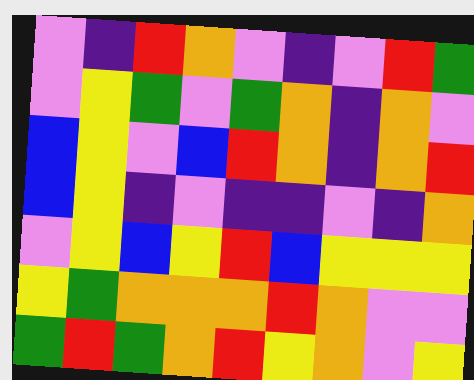[["violet", "indigo", "red", "orange", "violet", "indigo", "violet", "red", "green"], ["violet", "yellow", "green", "violet", "green", "orange", "indigo", "orange", "violet"], ["blue", "yellow", "violet", "blue", "red", "orange", "indigo", "orange", "red"], ["blue", "yellow", "indigo", "violet", "indigo", "indigo", "violet", "indigo", "orange"], ["violet", "yellow", "blue", "yellow", "red", "blue", "yellow", "yellow", "yellow"], ["yellow", "green", "orange", "orange", "orange", "red", "orange", "violet", "violet"], ["green", "red", "green", "orange", "red", "yellow", "orange", "violet", "yellow"]]